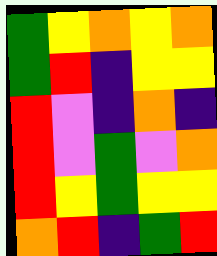[["green", "yellow", "orange", "yellow", "orange"], ["green", "red", "indigo", "yellow", "yellow"], ["red", "violet", "indigo", "orange", "indigo"], ["red", "violet", "green", "violet", "orange"], ["red", "yellow", "green", "yellow", "yellow"], ["orange", "red", "indigo", "green", "red"]]